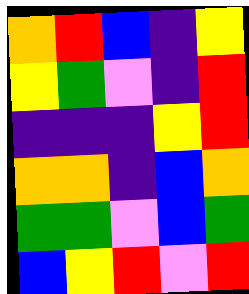[["orange", "red", "blue", "indigo", "yellow"], ["yellow", "green", "violet", "indigo", "red"], ["indigo", "indigo", "indigo", "yellow", "red"], ["orange", "orange", "indigo", "blue", "orange"], ["green", "green", "violet", "blue", "green"], ["blue", "yellow", "red", "violet", "red"]]